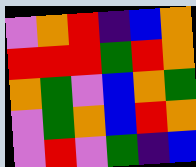[["violet", "orange", "red", "indigo", "blue", "orange"], ["red", "red", "red", "green", "red", "orange"], ["orange", "green", "violet", "blue", "orange", "green"], ["violet", "green", "orange", "blue", "red", "orange"], ["violet", "red", "violet", "green", "indigo", "blue"]]